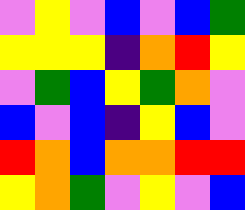[["violet", "yellow", "violet", "blue", "violet", "blue", "green"], ["yellow", "yellow", "yellow", "indigo", "orange", "red", "yellow"], ["violet", "green", "blue", "yellow", "green", "orange", "violet"], ["blue", "violet", "blue", "indigo", "yellow", "blue", "violet"], ["red", "orange", "blue", "orange", "orange", "red", "red"], ["yellow", "orange", "green", "violet", "yellow", "violet", "blue"]]